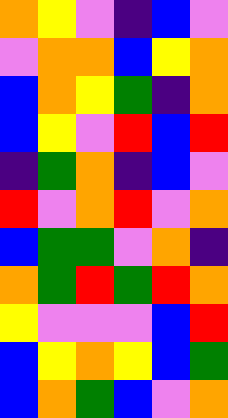[["orange", "yellow", "violet", "indigo", "blue", "violet"], ["violet", "orange", "orange", "blue", "yellow", "orange"], ["blue", "orange", "yellow", "green", "indigo", "orange"], ["blue", "yellow", "violet", "red", "blue", "red"], ["indigo", "green", "orange", "indigo", "blue", "violet"], ["red", "violet", "orange", "red", "violet", "orange"], ["blue", "green", "green", "violet", "orange", "indigo"], ["orange", "green", "red", "green", "red", "orange"], ["yellow", "violet", "violet", "violet", "blue", "red"], ["blue", "yellow", "orange", "yellow", "blue", "green"], ["blue", "orange", "green", "blue", "violet", "orange"]]